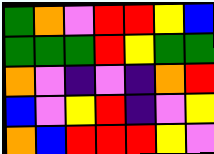[["green", "orange", "violet", "red", "red", "yellow", "blue"], ["green", "green", "green", "red", "yellow", "green", "green"], ["orange", "violet", "indigo", "violet", "indigo", "orange", "red"], ["blue", "violet", "yellow", "red", "indigo", "violet", "yellow"], ["orange", "blue", "red", "red", "red", "yellow", "violet"]]